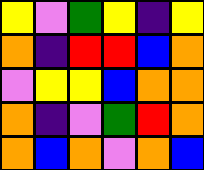[["yellow", "violet", "green", "yellow", "indigo", "yellow"], ["orange", "indigo", "red", "red", "blue", "orange"], ["violet", "yellow", "yellow", "blue", "orange", "orange"], ["orange", "indigo", "violet", "green", "red", "orange"], ["orange", "blue", "orange", "violet", "orange", "blue"]]